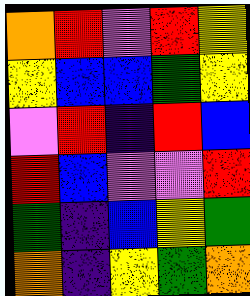[["orange", "red", "violet", "red", "yellow"], ["yellow", "blue", "blue", "green", "yellow"], ["violet", "red", "indigo", "red", "blue"], ["red", "blue", "violet", "violet", "red"], ["green", "indigo", "blue", "yellow", "green"], ["orange", "indigo", "yellow", "green", "orange"]]